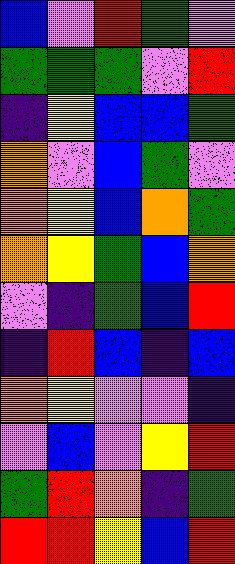[["blue", "violet", "red", "green", "violet"], ["green", "green", "green", "violet", "red"], ["indigo", "yellow", "blue", "blue", "green"], ["orange", "violet", "blue", "green", "violet"], ["orange", "yellow", "blue", "orange", "green"], ["orange", "yellow", "green", "blue", "orange"], ["violet", "indigo", "green", "blue", "red"], ["indigo", "red", "blue", "indigo", "blue"], ["orange", "yellow", "violet", "violet", "indigo"], ["violet", "blue", "violet", "yellow", "red"], ["green", "red", "orange", "indigo", "green"], ["red", "red", "yellow", "blue", "red"]]